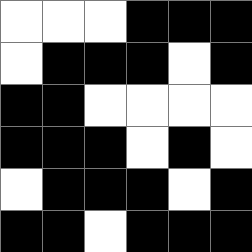[["white", "white", "white", "black", "black", "black"], ["white", "black", "black", "black", "white", "black"], ["black", "black", "white", "white", "white", "white"], ["black", "black", "black", "white", "black", "white"], ["white", "black", "black", "black", "white", "black"], ["black", "black", "white", "black", "black", "black"]]